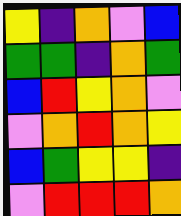[["yellow", "indigo", "orange", "violet", "blue"], ["green", "green", "indigo", "orange", "green"], ["blue", "red", "yellow", "orange", "violet"], ["violet", "orange", "red", "orange", "yellow"], ["blue", "green", "yellow", "yellow", "indigo"], ["violet", "red", "red", "red", "orange"]]